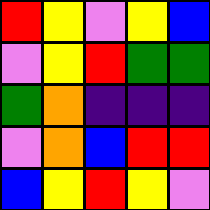[["red", "yellow", "violet", "yellow", "blue"], ["violet", "yellow", "red", "green", "green"], ["green", "orange", "indigo", "indigo", "indigo"], ["violet", "orange", "blue", "red", "red"], ["blue", "yellow", "red", "yellow", "violet"]]